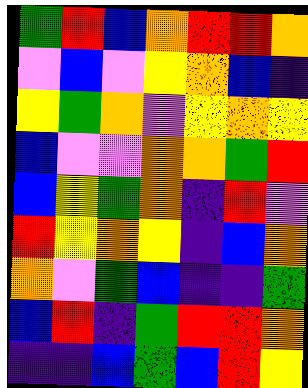[["green", "red", "blue", "orange", "red", "red", "orange"], ["violet", "blue", "violet", "yellow", "orange", "blue", "indigo"], ["yellow", "green", "orange", "violet", "yellow", "orange", "yellow"], ["blue", "violet", "violet", "orange", "orange", "green", "red"], ["blue", "yellow", "green", "orange", "indigo", "red", "violet"], ["red", "yellow", "orange", "yellow", "indigo", "blue", "orange"], ["orange", "violet", "green", "blue", "indigo", "indigo", "green"], ["blue", "red", "indigo", "green", "red", "red", "orange"], ["indigo", "indigo", "blue", "green", "blue", "red", "yellow"]]